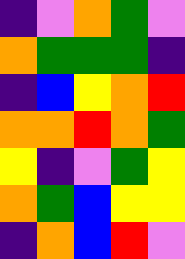[["indigo", "violet", "orange", "green", "violet"], ["orange", "green", "green", "green", "indigo"], ["indigo", "blue", "yellow", "orange", "red"], ["orange", "orange", "red", "orange", "green"], ["yellow", "indigo", "violet", "green", "yellow"], ["orange", "green", "blue", "yellow", "yellow"], ["indigo", "orange", "blue", "red", "violet"]]